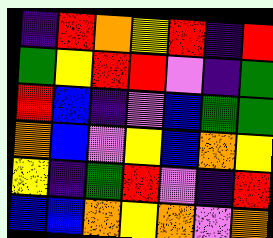[["indigo", "red", "orange", "yellow", "red", "indigo", "red"], ["green", "yellow", "red", "red", "violet", "indigo", "green"], ["red", "blue", "indigo", "violet", "blue", "green", "green"], ["orange", "blue", "violet", "yellow", "blue", "orange", "yellow"], ["yellow", "indigo", "green", "red", "violet", "indigo", "red"], ["blue", "blue", "orange", "yellow", "orange", "violet", "orange"]]